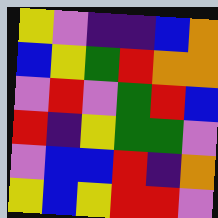[["yellow", "violet", "indigo", "indigo", "blue", "orange"], ["blue", "yellow", "green", "red", "orange", "orange"], ["violet", "red", "violet", "green", "red", "blue"], ["red", "indigo", "yellow", "green", "green", "violet"], ["violet", "blue", "blue", "red", "indigo", "orange"], ["yellow", "blue", "yellow", "red", "red", "violet"]]